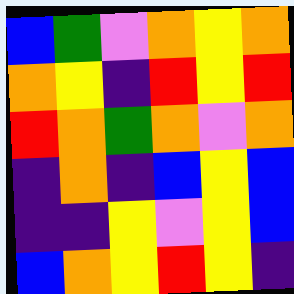[["blue", "green", "violet", "orange", "yellow", "orange"], ["orange", "yellow", "indigo", "red", "yellow", "red"], ["red", "orange", "green", "orange", "violet", "orange"], ["indigo", "orange", "indigo", "blue", "yellow", "blue"], ["indigo", "indigo", "yellow", "violet", "yellow", "blue"], ["blue", "orange", "yellow", "red", "yellow", "indigo"]]